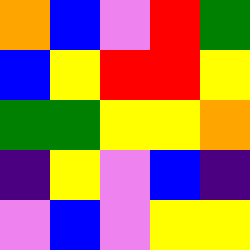[["orange", "blue", "violet", "red", "green"], ["blue", "yellow", "red", "red", "yellow"], ["green", "green", "yellow", "yellow", "orange"], ["indigo", "yellow", "violet", "blue", "indigo"], ["violet", "blue", "violet", "yellow", "yellow"]]